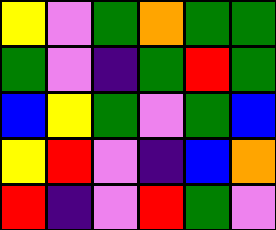[["yellow", "violet", "green", "orange", "green", "green"], ["green", "violet", "indigo", "green", "red", "green"], ["blue", "yellow", "green", "violet", "green", "blue"], ["yellow", "red", "violet", "indigo", "blue", "orange"], ["red", "indigo", "violet", "red", "green", "violet"]]